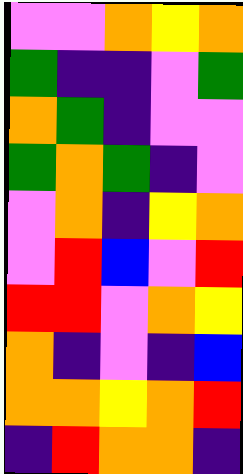[["violet", "violet", "orange", "yellow", "orange"], ["green", "indigo", "indigo", "violet", "green"], ["orange", "green", "indigo", "violet", "violet"], ["green", "orange", "green", "indigo", "violet"], ["violet", "orange", "indigo", "yellow", "orange"], ["violet", "red", "blue", "violet", "red"], ["red", "red", "violet", "orange", "yellow"], ["orange", "indigo", "violet", "indigo", "blue"], ["orange", "orange", "yellow", "orange", "red"], ["indigo", "red", "orange", "orange", "indigo"]]